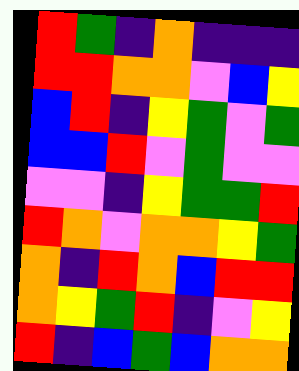[["red", "green", "indigo", "orange", "indigo", "indigo", "indigo"], ["red", "red", "orange", "orange", "violet", "blue", "yellow"], ["blue", "red", "indigo", "yellow", "green", "violet", "green"], ["blue", "blue", "red", "violet", "green", "violet", "violet"], ["violet", "violet", "indigo", "yellow", "green", "green", "red"], ["red", "orange", "violet", "orange", "orange", "yellow", "green"], ["orange", "indigo", "red", "orange", "blue", "red", "red"], ["orange", "yellow", "green", "red", "indigo", "violet", "yellow"], ["red", "indigo", "blue", "green", "blue", "orange", "orange"]]